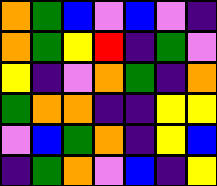[["orange", "green", "blue", "violet", "blue", "violet", "indigo"], ["orange", "green", "yellow", "red", "indigo", "green", "violet"], ["yellow", "indigo", "violet", "orange", "green", "indigo", "orange"], ["green", "orange", "orange", "indigo", "indigo", "yellow", "yellow"], ["violet", "blue", "green", "orange", "indigo", "yellow", "blue"], ["indigo", "green", "orange", "violet", "blue", "indigo", "yellow"]]